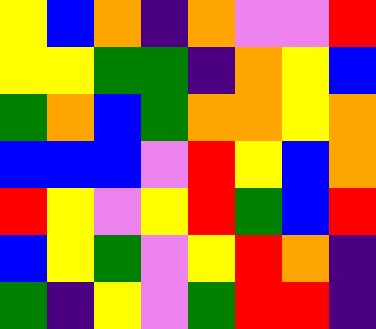[["yellow", "blue", "orange", "indigo", "orange", "violet", "violet", "red"], ["yellow", "yellow", "green", "green", "indigo", "orange", "yellow", "blue"], ["green", "orange", "blue", "green", "orange", "orange", "yellow", "orange"], ["blue", "blue", "blue", "violet", "red", "yellow", "blue", "orange"], ["red", "yellow", "violet", "yellow", "red", "green", "blue", "red"], ["blue", "yellow", "green", "violet", "yellow", "red", "orange", "indigo"], ["green", "indigo", "yellow", "violet", "green", "red", "red", "indigo"]]